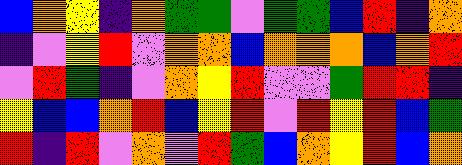[["blue", "orange", "yellow", "indigo", "orange", "green", "green", "violet", "green", "green", "blue", "red", "indigo", "orange"], ["indigo", "violet", "yellow", "red", "violet", "orange", "orange", "blue", "orange", "orange", "orange", "blue", "orange", "red"], ["violet", "red", "green", "indigo", "violet", "orange", "yellow", "red", "violet", "violet", "green", "red", "red", "indigo"], ["yellow", "blue", "blue", "orange", "red", "blue", "yellow", "red", "violet", "red", "yellow", "red", "blue", "green"], ["red", "indigo", "red", "violet", "orange", "violet", "red", "green", "blue", "orange", "yellow", "red", "blue", "orange"]]